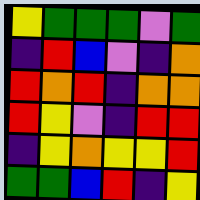[["yellow", "green", "green", "green", "violet", "green"], ["indigo", "red", "blue", "violet", "indigo", "orange"], ["red", "orange", "red", "indigo", "orange", "orange"], ["red", "yellow", "violet", "indigo", "red", "red"], ["indigo", "yellow", "orange", "yellow", "yellow", "red"], ["green", "green", "blue", "red", "indigo", "yellow"]]